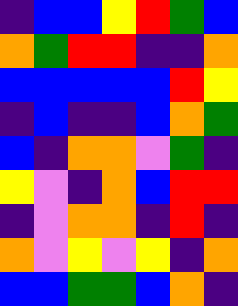[["indigo", "blue", "blue", "yellow", "red", "green", "blue"], ["orange", "green", "red", "red", "indigo", "indigo", "orange"], ["blue", "blue", "blue", "blue", "blue", "red", "yellow"], ["indigo", "blue", "indigo", "indigo", "blue", "orange", "green"], ["blue", "indigo", "orange", "orange", "violet", "green", "indigo"], ["yellow", "violet", "indigo", "orange", "blue", "red", "red"], ["indigo", "violet", "orange", "orange", "indigo", "red", "indigo"], ["orange", "violet", "yellow", "violet", "yellow", "indigo", "orange"], ["blue", "blue", "green", "green", "blue", "orange", "indigo"]]